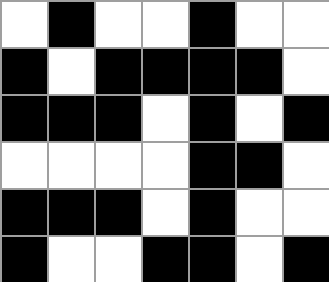[["white", "black", "white", "white", "black", "white", "white"], ["black", "white", "black", "black", "black", "black", "white"], ["black", "black", "black", "white", "black", "white", "black"], ["white", "white", "white", "white", "black", "black", "white"], ["black", "black", "black", "white", "black", "white", "white"], ["black", "white", "white", "black", "black", "white", "black"]]